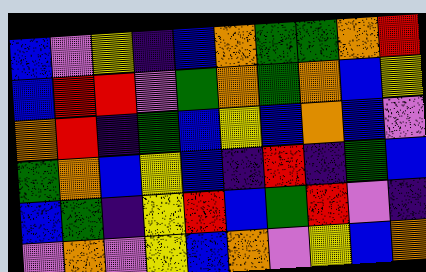[["blue", "violet", "yellow", "indigo", "blue", "orange", "green", "green", "orange", "red"], ["blue", "red", "red", "violet", "green", "orange", "green", "orange", "blue", "yellow"], ["orange", "red", "indigo", "green", "blue", "yellow", "blue", "orange", "blue", "violet"], ["green", "orange", "blue", "yellow", "blue", "indigo", "red", "indigo", "green", "blue"], ["blue", "green", "indigo", "yellow", "red", "blue", "green", "red", "violet", "indigo"], ["violet", "orange", "violet", "yellow", "blue", "orange", "violet", "yellow", "blue", "orange"]]